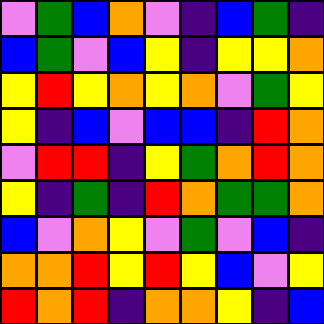[["violet", "green", "blue", "orange", "violet", "indigo", "blue", "green", "indigo"], ["blue", "green", "violet", "blue", "yellow", "indigo", "yellow", "yellow", "orange"], ["yellow", "red", "yellow", "orange", "yellow", "orange", "violet", "green", "yellow"], ["yellow", "indigo", "blue", "violet", "blue", "blue", "indigo", "red", "orange"], ["violet", "red", "red", "indigo", "yellow", "green", "orange", "red", "orange"], ["yellow", "indigo", "green", "indigo", "red", "orange", "green", "green", "orange"], ["blue", "violet", "orange", "yellow", "violet", "green", "violet", "blue", "indigo"], ["orange", "orange", "red", "yellow", "red", "yellow", "blue", "violet", "yellow"], ["red", "orange", "red", "indigo", "orange", "orange", "yellow", "indigo", "blue"]]